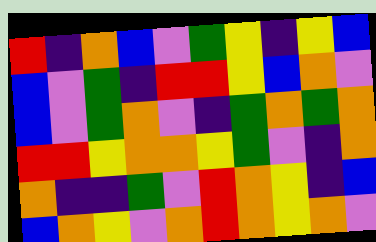[["red", "indigo", "orange", "blue", "violet", "green", "yellow", "indigo", "yellow", "blue"], ["blue", "violet", "green", "indigo", "red", "red", "yellow", "blue", "orange", "violet"], ["blue", "violet", "green", "orange", "violet", "indigo", "green", "orange", "green", "orange"], ["red", "red", "yellow", "orange", "orange", "yellow", "green", "violet", "indigo", "orange"], ["orange", "indigo", "indigo", "green", "violet", "red", "orange", "yellow", "indigo", "blue"], ["blue", "orange", "yellow", "violet", "orange", "red", "orange", "yellow", "orange", "violet"]]